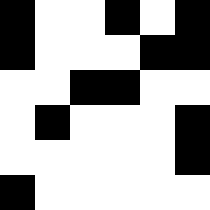[["black", "white", "white", "black", "white", "black"], ["black", "white", "white", "white", "black", "black"], ["white", "white", "black", "black", "white", "white"], ["white", "black", "white", "white", "white", "black"], ["white", "white", "white", "white", "white", "black"], ["black", "white", "white", "white", "white", "white"]]